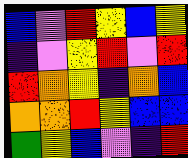[["blue", "violet", "red", "yellow", "blue", "yellow"], ["indigo", "violet", "yellow", "red", "violet", "red"], ["red", "orange", "yellow", "indigo", "orange", "blue"], ["orange", "orange", "red", "yellow", "blue", "blue"], ["green", "yellow", "blue", "violet", "indigo", "red"]]